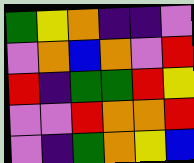[["green", "yellow", "orange", "indigo", "indigo", "violet"], ["violet", "orange", "blue", "orange", "violet", "red"], ["red", "indigo", "green", "green", "red", "yellow"], ["violet", "violet", "red", "orange", "orange", "red"], ["violet", "indigo", "green", "orange", "yellow", "blue"]]